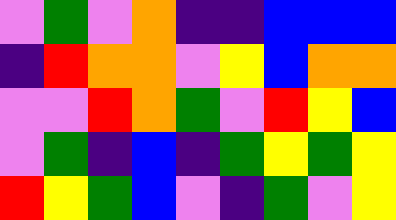[["violet", "green", "violet", "orange", "indigo", "indigo", "blue", "blue", "blue"], ["indigo", "red", "orange", "orange", "violet", "yellow", "blue", "orange", "orange"], ["violet", "violet", "red", "orange", "green", "violet", "red", "yellow", "blue"], ["violet", "green", "indigo", "blue", "indigo", "green", "yellow", "green", "yellow"], ["red", "yellow", "green", "blue", "violet", "indigo", "green", "violet", "yellow"]]